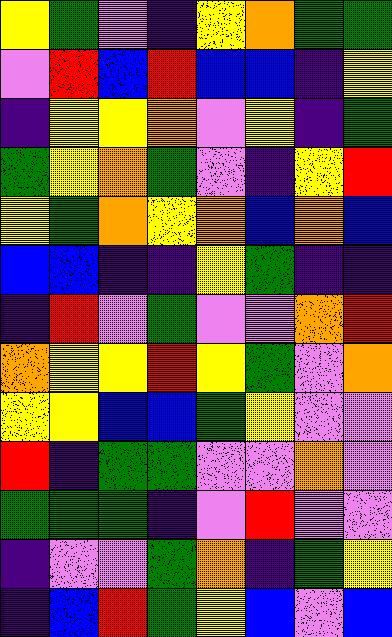[["yellow", "green", "violet", "indigo", "yellow", "orange", "green", "green"], ["violet", "red", "blue", "red", "blue", "blue", "indigo", "yellow"], ["indigo", "yellow", "yellow", "orange", "violet", "yellow", "indigo", "green"], ["green", "yellow", "orange", "green", "violet", "indigo", "yellow", "red"], ["yellow", "green", "orange", "yellow", "orange", "blue", "orange", "blue"], ["blue", "blue", "indigo", "indigo", "yellow", "green", "indigo", "indigo"], ["indigo", "red", "violet", "green", "violet", "violet", "orange", "red"], ["orange", "yellow", "yellow", "red", "yellow", "green", "violet", "orange"], ["yellow", "yellow", "blue", "blue", "green", "yellow", "violet", "violet"], ["red", "indigo", "green", "green", "violet", "violet", "orange", "violet"], ["green", "green", "green", "indigo", "violet", "red", "violet", "violet"], ["indigo", "violet", "violet", "green", "orange", "indigo", "green", "yellow"], ["indigo", "blue", "red", "green", "yellow", "blue", "violet", "blue"]]